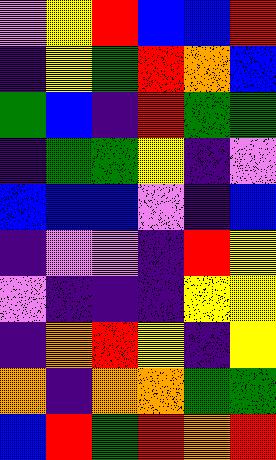[["violet", "yellow", "red", "blue", "blue", "red"], ["indigo", "yellow", "green", "red", "orange", "blue"], ["green", "blue", "indigo", "red", "green", "green"], ["indigo", "green", "green", "yellow", "indigo", "violet"], ["blue", "blue", "blue", "violet", "indigo", "blue"], ["indigo", "violet", "violet", "indigo", "red", "yellow"], ["violet", "indigo", "indigo", "indigo", "yellow", "yellow"], ["indigo", "orange", "red", "yellow", "indigo", "yellow"], ["orange", "indigo", "orange", "orange", "green", "green"], ["blue", "red", "green", "red", "orange", "red"]]